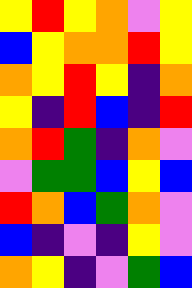[["yellow", "red", "yellow", "orange", "violet", "yellow"], ["blue", "yellow", "orange", "orange", "red", "yellow"], ["orange", "yellow", "red", "yellow", "indigo", "orange"], ["yellow", "indigo", "red", "blue", "indigo", "red"], ["orange", "red", "green", "indigo", "orange", "violet"], ["violet", "green", "green", "blue", "yellow", "blue"], ["red", "orange", "blue", "green", "orange", "violet"], ["blue", "indigo", "violet", "indigo", "yellow", "violet"], ["orange", "yellow", "indigo", "violet", "green", "blue"]]